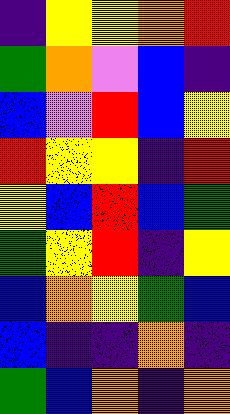[["indigo", "yellow", "yellow", "orange", "red"], ["green", "orange", "violet", "blue", "indigo"], ["blue", "violet", "red", "blue", "yellow"], ["red", "yellow", "yellow", "indigo", "red"], ["yellow", "blue", "red", "blue", "green"], ["green", "yellow", "red", "indigo", "yellow"], ["blue", "orange", "yellow", "green", "blue"], ["blue", "indigo", "indigo", "orange", "indigo"], ["green", "blue", "orange", "indigo", "orange"]]